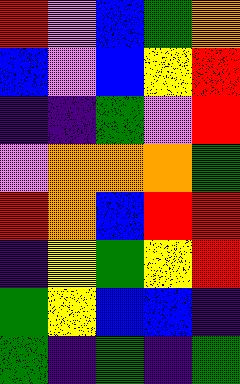[["red", "violet", "blue", "green", "orange"], ["blue", "violet", "blue", "yellow", "red"], ["indigo", "indigo", "green", "violet", "red"], ["violet", "orange", "orange", "orange", "green"], ["red", "orange", "blue", "red", "red"], ["indigo", "yellow", "green", "yellow", "red"], ["green", "yellow", "blue", "blue", "indigo"], ["green", "indigo", "green", "indigo", "green"]]